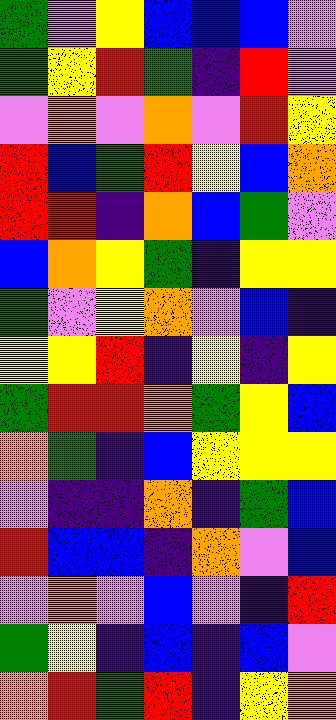[["green", "violet", "yellow", "blue", "blue", "blue", "violet"], ["green", "yellow", "red", "green", "indigo", "red", "violet"], ["violet", "orange", "violet", "orange", "violet", "red", "yellow"], ["red", "blue", "green", "red", "yellow", "blue", "orange"], ["red", "red", "indigo", "orange", "blue", "green", "violet"], ["blue", "orange", "yellow", "green", "indigo", "yellow", "yellow"], ["green", "violet", "yellow", "orange", "violet", "blue", "indigo"], ["yellow", "yellow", "red", "indigo", "yellow", "indigo", "yellow"], ["green", "red", "red", "orange", "green", "yellow", "blue"], ["orange", "green", "indigo", "blue", "yellow", "yellow", "yellow"], ["violet", "indigo", "indigo", "orange", "indigo", "green", "blue"], ["red", "blue", "blue", "indigo", "orange", "violet", "blue"], ["violet", "orange", "violet", "blue", "violet", "indigo", "red"], ["green", "yellow", "indigo", "blue", "indigo", "blue", "violet"], ["orange", "red", "green", "red", "indigo", "yellow", "orange"]]